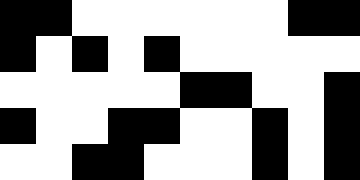[["black", "black", "white", "white", "white", "white", "white", "white", "black", "black"], ["black", "white", "black", "white", "black", "white", "white", "white", "white", "white"], ["white", "white", "white", "white", "white", "black", "black", "white", "white", "black"], ["black", "white", "white", "black", "black", "white", "white", "black", "white", "black"], ["white", "white", "black", "black", "white", "white", "white", "black", "white", "black"]]